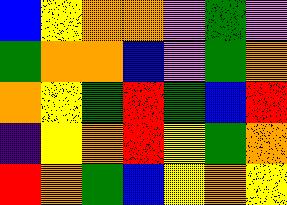[["blue", "yellow", "orange", "orange", "violet", "green", "violet"], ["green", "orange", "orange", "blue", "violet", "green", "orange"], ["orange", "yellow", "green", "red", "green", "blue", "red"], ["indigo", "yellow", "orange", "red", "yellow", "green", "orange"], ["red", "orange", "green", "blue", "yellow", "orange", "yellow"]]